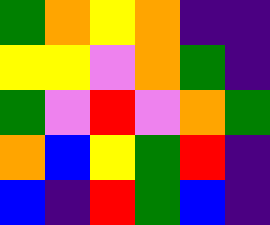[["green", "orange", "yellow", "orange", "indigo", "indigo"], ["yellow", "yellow", "violet", "orange", "green", "indigo"], ["green", "violet", "red", "violet", "orange", "green"], ["orange", "blue", "yellow", "green", "red", "indigo"], ["blue", "indigo", "red", "green", "blue", "indigo"]]